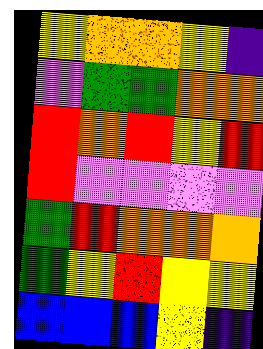[["yellow", "orange", "orange", "yellow", "indigo"], ["violet", "green", "green", "orange", "orange"], ["red", "orange", "red", "yellow", "red"], ["red", "violet", "violet", "violet", "violet"], ["green", "red", "orange", "orange", "orange"], ["green", "yellow", "red", "yellow", "yellow"], ["blue", "blue", "blue", "yellow", "indigo"]]